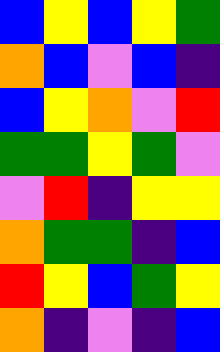[["blue", "yellow", "blue", "yellow", "green"], ["orange", "blue", "violet", "blue", "indigo"], ["blue", "yellow", "orange", "violet", "red"], ["green", "green", "yellow", "green", "violet"], ["violet", "red", "indigo", "yellow", "yellow"], ["orange", "green", "green", "indigo", "blue"], ["red", "yellow", "blue", "green", "yellow"], ["orange", "indigo", "violet", "indigo", "blue"]]